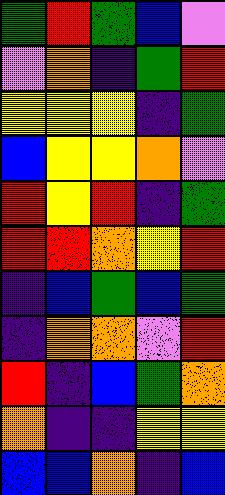[["green", "red", "green", "blue", "violet"], ["violet", "orange", "indigo", "green", "red"], ["yellow", "yellow", "yellow", "indigo", "green"], ["blue", "yellow", "yellow", "orange", "violet"], ["red", "yellow", "red", "indigo", "green"], ["red", "red", "orange", "yellow", "red"], ["indigo", "blue", "green", "blue", "green"], ["indigo", "orange", "orange", "violet", "red"], ["red", "indigo", "blue", "green", "orange"], ["orange", "indigo", "indigo", "yellow", "yellow"], ["blue", "blue", "orange", "indigo", "blue"]]